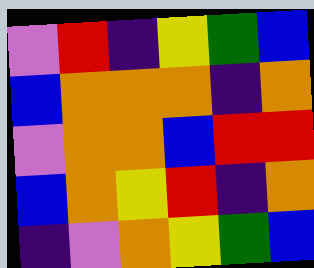[["violet", "red", "indigo", "yellow", "green", "blue"], ["blue", "orange", "orange", "orange", "indigo", "orange"], ["violet", "orange", "orange", "blue", "red", "red"], ["blue", "orange", "yellow", "red", "indigo", "orange"], ["indigo", "violet", "orange", "yellow", "green", "blue"]]